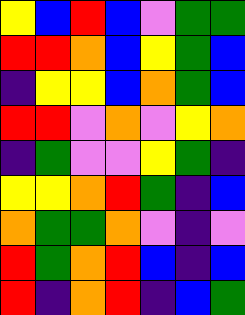[["yellow", "blue", "red", "blue", "violet", "green", "green"], ["red", "red", "orange", "blue", "yellow", "green", "blue"], ["indigo", "yellow", "yellow", "blue", "orange", "green", "blue"], ["red", "red", "violet", "orange", "violet", "yellow", "orange"], ["indigo", "green", "violet", "violet", "yellow", "green", "indigo"], ["yellow", "yellow", "orange", "red", "green", "indigo", "blue"], ["orange", "green", "green", "orange", "violet", "indigo", "violet"], ["red", "green", "orange", "red", "blue", "indigo", "blue"], ["red", "indigo", "orange", "red", "indigo", "blue", "green"]]